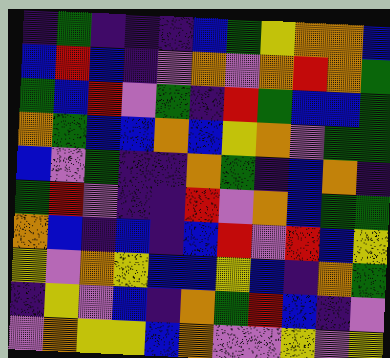[["indigo", "green", "indigo", "indigo", "indigo", "blue", "green", "yellow", "orange", "orange", "blue"], ["blue", "red", "blue", "indigo", "violet", "orange", "violet", "orange", "red", "orange", "green"], ["green", "blue", "red", "violet", "green", "indigo", "red", "green", "blue", "blue", "green"], ["orange", "green", "blue", "blue", "orange", "blue", "yellow", "orange", "violet", "green", "green"], ["blue", "violet", "green", "indigo", "indigo", "orange", "green", "indigo", "blue", "orange", "indigo"], ["green", "red", "violet", "indigo", "indigo", "red", "violet", "orange", "blue", "green", "green"], ["orange", "blue", "indigo", "blue", "indigo", "blue", "red", "violet", "red", "blue", "yellow"], ["yellow", "violet", "orange", "yellow", "blue", "blue", "yellow", "blue", "indigo", "orange", "green"], ["indigo", "yellow", "violet", "blue", "indigo", "orange", "green", "red", "blue", "indigo", "violet"], ["violet", "orange", "yellow", "yellow", "blue", "orange", "violet", "violet", "yellow", "violet", "yellow"]]